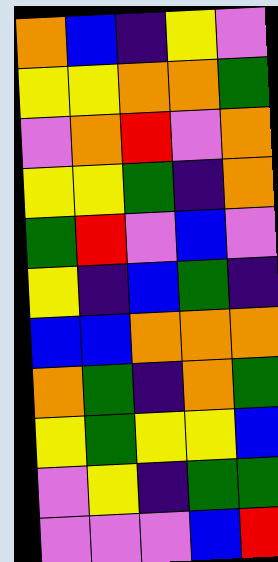[["orange", "blue", "indigo", "yellow", "violet"], ["yellow", "yellow", "orange", "orange", "green"], ["violet", "orange", "red", "violet", "orange"], ["yellow", "yellow", "green", "indigo", "orange"], ["green", "red", "violet", "blue", "violet"], ["yellow", "indigo", "blue", "green", "indigo"], ["blue", "blue", "orange", "orange", "orange"], ["orange", "green", "indigo", "orange", "green"], ["yellow", "green", "yellow", "yellow", "blue"], ["violet", "yellow", "indigo", "green", "green"], ["violet", "violet", "violet", "blue", "red"]]